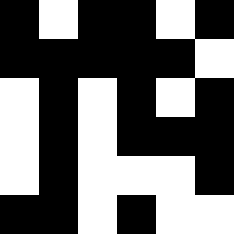[["black", "white", "black", "black", "white", "black"], ["black", "black", "black", "black", "black", "white"], ["white", "black", "white", "black", "white", "black"], ["white", "black", "white", "black", "black", "black"], ["white", "black", "white", "white", "white", "black"], ["black", "black", "white", "black", "white", "white"]]